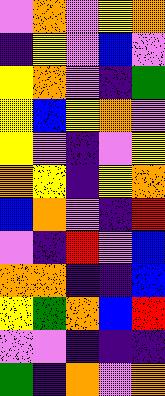[["violet", "orange", "violet", "yellow", "orange"], ["indigo", "yellow", "violet", "blue", "violet"], ["yellow", "orange", "violet", "indigo", "green"], ["yellow", "blue", "yellow", "orange", "violet"], ["yellow", "violet", "indigo", "violet", "yellow"], ["orange", "yellow", "indigo", "yellow", "orange"], ["blue", "orange", "violet", "indigo", "red"], ["violet", "indigo", "red", "violet", "blue"], ["orange", "orange", "indigo", "indigo", "blue"], ["yellow", "green", "orange", "blue", "red"], ["violet", "violet", "indigo", "indigo", "indigo"], ["green", "indigo", "orange", "violet", "orange"]]